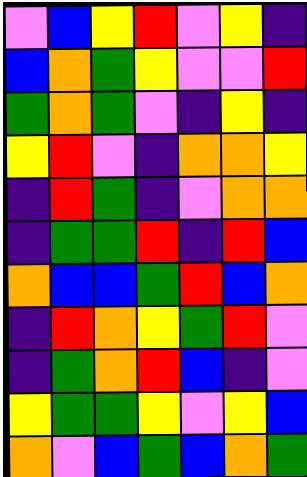[["violet", "blue", "yellow", "red", "violet", "yellow", "indigo"], ["blue", "orange", "green", "yellow", "violet", "violet", "red"], ["green", "orange", "green", "violet", "indigo", "yellow", "indigo"], ["yellow", "red", "violet", "indigo", "orange", "orange", "yellow"], ["indigo", "red", "green", "indigo", "violet", "orange", "orange"], ["indigo", "green", "green", "red", "indigo", "red", "blue"], ["orange", "blue", "blue", "green", "red", "blue", "orange"], ["indigo", "red", "orange", "yellow", "green", "red", "violet"], ["indigo", "green", "orange", "red", "blue", "indigo", "violet"], ["yellow", "green", "green", "yellow", "violet", "yellow", "blue"], ["orange", "violet", "blue", "green", "blue", "orange", "green"]]